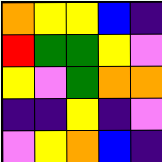[["orange", "yellow", "yellow", "blue", "indigo"], ["red", "green", "green", "yellow", "violet"], ["yellow", "violet", "green", "orange", "orange"], ["indigo", "indigo", "yellow", "indigo", "violet"], ["violet", "yellow", "orange", "blue", "indigo"]]